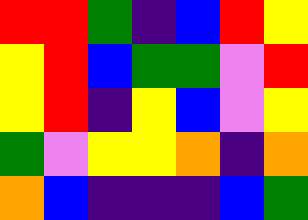[["red", "red", "green", "indigo", "blue", "red", "yellow"], ["yellow", "red", "blue", "green", "green", "violet", "red"], ["yellow", "red", "indigo", "yellow", "blue", "violet", "yellow"], ["green", "violet", "yellow", "yellow", "orange", "indigo", "orange"], ["orange", "blue", "indigo", "indigo", "indigo", "blue", "green"]]